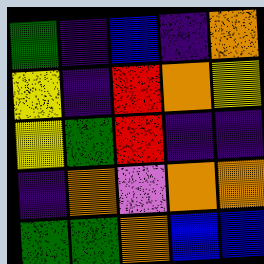[["green", "indigo", "blue", "indigo", "orange"], ["yellow", "indigo", "red", "orange", "yellow"], ["yellow", "green", "red", "indigo", "indigo"], ["indigo", "orange", "violet", "orange", "orange"], ["green", "green", "orange", "blue", "blue"]]